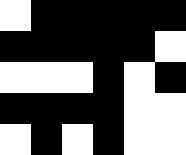[["white", "black", "black", "black", "black", "black"], ["black", "black", "black", "black", "black", "white"], ["white", "white", "white", "black", "white", "black"], ["black", "black", "black", "black", "white", "white"], ["white", "black", "white", "black", "white", "white"]]